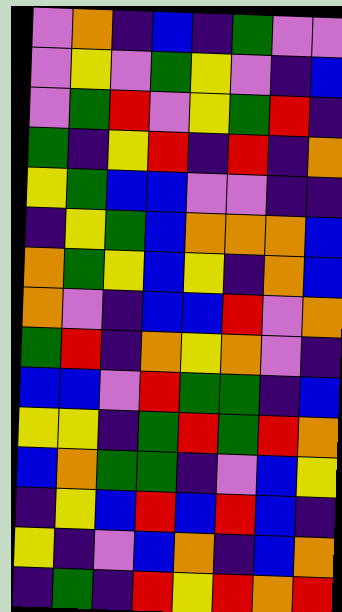[["violet", "orange", "indigo", "blue", "indigo", "green", "violet", "violet"], ["violet", "yellow", "violet", "green", "yellow", "violet", "indigo", "blue"], ["violet", "green", "red", "violet", "yellow", "green", "red", "indigo"], ["green", "indigo", "yellow", "red", "indigo", "red", "indigo", "orange"], ["yellow", "green", "blue", "blue", "violet", "violet", "indigo", "indigo"], ["indigo", "yellow", "green", "blue", "orange", "orange", "orange", "blue"], ["orange", "green", "yellow", "blue", "yellow", "indigo", "orange", "blue"], ["orange", "violet", "indigo", "blue", "blue", "red", "violet", "orange"], ["green", "red", "indigo", "orange", "yellow", "orange", "violet", "indigo"], ["blue", "blue", "violet", "red", "green", "green", "indigo", "blue"], ["yellow", "yellow", "indigo", "green", "red", "green", "red", "orange"], ["blue", "orange", "green", "green", "indigo", "violet", "blue", "yellow"], ["indigo", "yellow", "blue", "red", "blue", "red", "blue", "indigo"], ["yellow", "indigo", "violet", "blue", "orange", "indigo", "blue", "orange"], ["indigo", "green", "indigo", "red", "yellow", "red", "orange", "red"]]